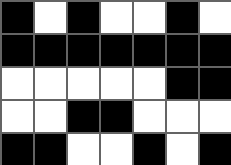[["black", "white", "black", "white", "white", "black", "white"], ["black", "black", "black", "black", "black", "black", "black"], ["white", "white", "white", "white", "white", "black", "black"], ["white", "white", "black", "black", "white", "white", "white"], ["black", "black", "white", "white", "black", "white", "black"]]